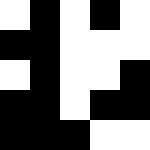[["white", "black", "white", "black", "white"], ["black", "black", "white", "white", "white"], ["white", "black", "white", "white", "black"], ["black", "black", "white", "black", "black"], ["black", "black", "black", "white", "white"]]